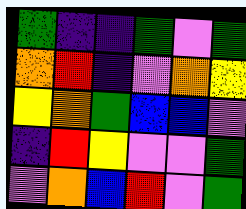[["green", "indigo", "indigo", "green", "violet", "green"], ["orange", "red", "indigo", "violet", "orange", "yellow"], ["yellow", "orange", "green", "blue", "blue", "violet"], ["indigo", "red", "yellow", "violet", "violet", "green"], ["violet", "orange", "blue", "red", "violet", "green"]]